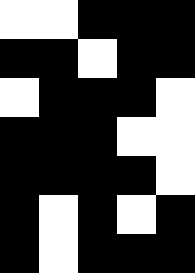[["white", "white", "black", "black", "black"], ["black", "black", "white", "black", "black"], ["white", "black", "black", "black", "white"], ["black", "black", "black", "white", "white"], ["black", "black", "black", "black", "white"], ["black", "white", "black", "white", "black"], ["black", "white", "black", "black", "black"]]